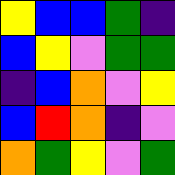[["yellow", "blue", "blue", "green", "indigo"], ["blue", "yellow", "violet", "green", "green"], ["indigo", "blue", "orange", "violet", "yellow"], ["blue", "red", "orange", "indigo", "violet"], ["orange", "green", "yellow", "violet", "green"]]